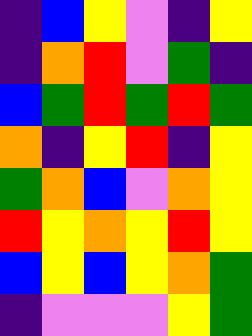[["indigo", "blue", "yellow", "violet", "indigo", "yellow"], ["indigo", "orange", "red", "violet", "green", "indigo"], ["blue", "green", "red", "green", "red", "green"], ["orange", "indigo", "yellow", "red", "indigo", "yellow"], ["green", "orange", "blue", "violet", "orange", "yellow"], ["red", "yellow", "orange", "yellow", "red", "yellow"], ["blue", "yellow", "blue", "yellow", "orange", "green"], ["indigo", "violet", "violet", "violet", "yellow", "green"]]